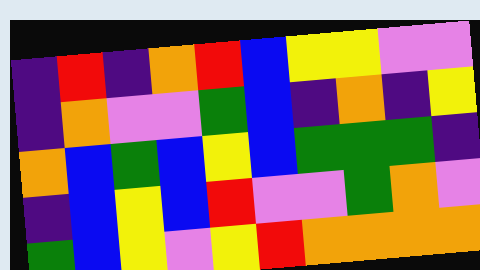[["indigo", "red", "indigo", "orange", "red", "blue", "yellow", "yellow", "violet", "violet"], ["indigo", "orange", "violet", "violet", "green", "blue", "indigo", "orange", "indigo", "yellow"], ["orange", "blue", "green", "blue", "yellow", "blue", "green", "green", "green", "indigo"], ["indigo", "blue", "yellow", "blue", "red", "violet", "violet", "green", "orange", "violet"], ["green", "blue", "yellow", "violet", "yellow", "red", "orange", "orange", "orange", "orange"]]